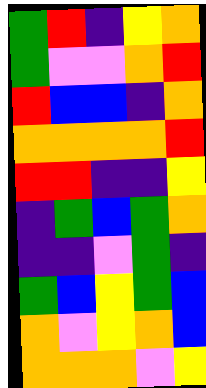[["green", "red", "indigo", "yellow", "orange"], ["green", "violet", "violet", "orange", "red"], ["red", "blue", "blue", "indigo", "orange"], ["orange", "orange", "orange", "orange", "red"], ["red", "red", "indigo", "indigo", "yellow"], ["indigo", "green", "blue", "green", "orange"], ["indigo", "indigo", "violet", "green", "indigo"], ["green", "blue", "yellow", "green", "blue"], ["orange", "violet", "yellow", "orange", "blue"], ["orange", "orange", "orange", "violet", "yellow"]]